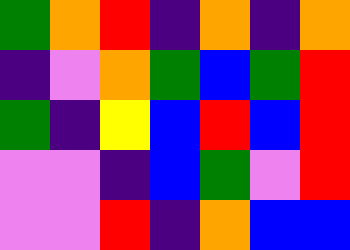[["green", "orange", "red", "indigo", "orange", "indigo", "orange"], ["indigo", "violet", "orange", "green", "blue", "green", "red"], ["green", "indigo", "yellow", "blue", "red", "blue", "red"], ["violet", "violet", "indigo", "blue", "green", "violet", "red"], ["violet", "violet", "red", "indigo", "orange", "blue", "blue"]]